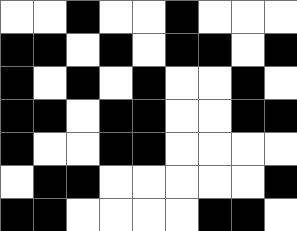[["white", "white", "black", "white", "white", "black", "white", "white", "white"], ["black", "black", "white", "black", "white", "black", "black", "white", "black"], ["black", "white", "black", "white", "black", "white", "white", "black", "white"], ["black", "black", "white", "black", "black", "white", "white", "black", "black"], ["black", "white", "white", "black", "black", "white", "white", "white", "white"], ["white", "black", "black", "white", "white", "white", "white", "white", "black"], ["black", "black", "white", "white", "white", "white", "black", "black", "white"]]